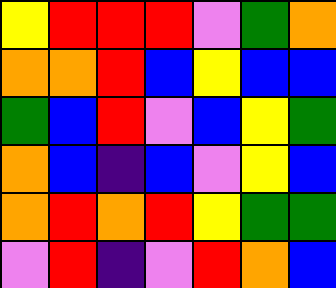[["yellow", "red", "red", "red", "violet", "green", "orange"], ["orange", "orange", "red", "blue", "yellow", "blue", "blue"], ["green", "blue", "red", "violet", "blue", "yellow", "green"], ["orange", "blue", "indigo", "blue", "violet", "yellow", "blue"], ["orange", "red", "orange", "red", "yellow", "green", "green"], ["violet", "red", "indigo", "violet", "red", "orange", "blue"]]